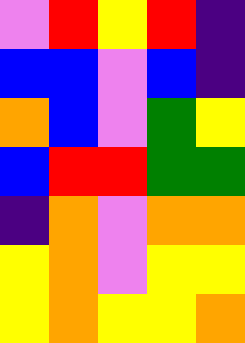[["violet", "red", "yellow", "red", "indigo"], ["blue", "blue", "violet", "blue", "indigo"], ["orange", "blue", "violet", "green", "yellow"], ["blue", "red", "red", "green", "green"], ["indigo", "orange", "violet", "orange", "orange"], ["yellow", "orange", "violet", "yellow", "yellow"], ["yellow", "orange", "yellow", "yellow", "orange"]]